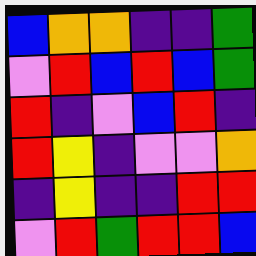[["blue", "orange", "orange", "indigo", "indigo", "green"], ["violet", "red", "blue", "red", "blue", "green"], ["red", "indigo", "violet", "blue", "red", "indigo"], ["red", "yellow", "indigo", "violet", "violet", "orange"], ["indigo", "yellow", "indigo", "indigo", "red", "red"], ["violet", "red", "green", "red", "red", "blue"]]